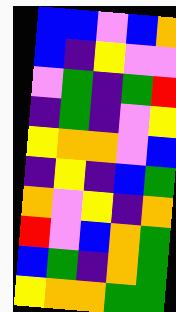[["blue", "blue", "violet", "blue", "orange"], ["blue", "indigo", "yellow", "violet", "violet"], ["violet", "green", "indigo", "green", "red"], ["indigo", "green", "indigo", "violet", "yellow"], ["yellow", "orange", "orange", "violet", "blue"], ["indigo", "yellow", "indigo", "blue", "green"], ["orange", "violet", "yellow", "indigo", "orange"], ["red", "violet", "blue", "orange", "green"], ["blue", "green", "indigo", "orange", "green"], ["yellow", "orange", "orange", "green", "green"]]